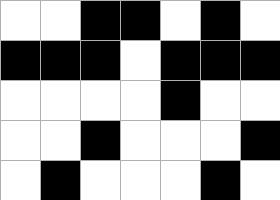[["white", "white", "black", "black", "white", "black", "white"], ["black", "black", "black", "white", "black", "black", "black"], ["white", "white", "white", "white", "black", "white", "white"], ["white", "white", "black", "white", "white", "white", "black"], ["white", "black", "white", "white", "white", "black", "white"]]